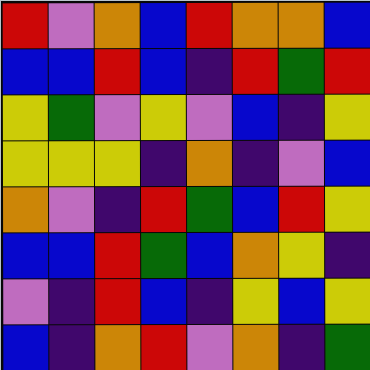[["red", "violet", "orange", "blue", "red", "orange", "orange", "blue"], ["blue", "blue", "red", "blue", "indigo", "red", "green", "red"], ["yellow", "green", "violet", "yellow", "violet", "blue", "indigo", "yellow"], ["yellow", "yellow", "yellow", "indigo", "orange", "indigo", "violet", "blue"], ["orange", "violet", "indigo", "red", "green", "blue", "red", "yellow"], ["blue", "blue", "red", "green", "blue", "orange", "yellow", "indigo"], ["violet", "indigo", "red", "blue", "indigo", "yellow", "blue", "yellow"], ["blue", "indigo", "orange", "red", "violet", "orange", "indigo", "green"]]